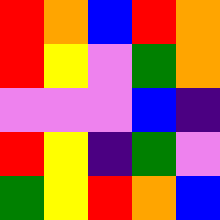[["red", "orange", "blue", "red", "orange"], ["red", "yellow", "violet", "green", "orange"], ["violet", "violet", "violet", "blue", "indigo"], ["red", "yellow", "indigo", "green", "violet"], ["green", "yellow", "red", "orange", "blue"]]